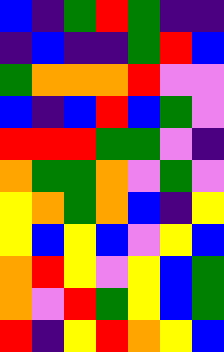[["blue", "indigo", "green", "red", "green", "indigo", "indigo"], ["indigo", "blue", "indigo", "indigo", "green", "red", "blue"], ["green", "orange", "orange", "orange", "red", "violet", "violet"], ["blue", "indigo", "blue", "red", "blue", "green", "violet"], ["red", "red", "red", "green", "green", "violet", "indigo"], ["orange", "green", "green", "orange", "violet", "green", "violet"], ["yellow", "orange", "green", "orange", "blue", "indigo", "yellow"], ["yellow", "blue", "yellow", "blue", "violet", "yellow", "blue"], ["orange", "red", "yellow", "violet", "yellow", "blue", "green"], ["orange", "violet", "red", "green", "yellow", "blue", "green"], ["red", "indigo", "yellow", "red", "orange", "yellow", "blue"]]